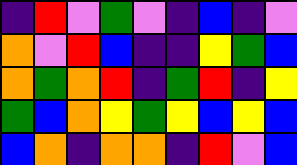[["indigo", "red", "violet", "green", "violet", "indigo", "blue", "indigo", "violet"], ["orange", "violet", "red", "blue", "indigo", "indigo", "yellow", "green", "blue"], ["orange", "green", "orange", "red", "indigo", "green", "red", "indigo", "yellow"], ["green", "blue", "orange", "yellow", "green", "yellow", "blue", "yellow", "blue"], ["blue", "orange", "indigo", "orange", "orange", "indigo", "red", "violet", "blue"]]